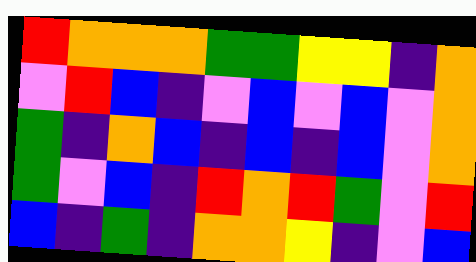[["red", "orange", "orange", "orange", "green", "green", "yellow", "yellow", "indigo", "orange"], ["violet", "red", "blue", "indigo", "violet", "blue", "violet", "blue", "violet", "orange"], ["green", "indigo", "orange", "blue", "indigo", "blue", "indigo", "blue", "violet", "orange"], ["green", "violet", "blue", "indigo", "red", "orange", "red", "green", "violet", "red"], ["blue", "indigo", "green", "indigo", "orange", "orange", "yellow", "indigo", "violet", "blue"]]